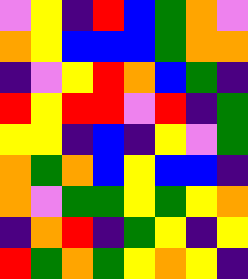[["violet", "yellow", "indigo", "red", "blue", "green", "orange", "violet"], ["orange", "yellow", "blue", "blue", "blue", "green", "orange", "orange"], ["indigo", "violet", "yellow", "red", "orange", "blue", "green", "indigo"], ["red", "yellow", "red", "red", "violet", "red", "indigo", "green"], ["yellow", "yellow", "indigo", "blue", "indigo", "yellow", "violet", "green"], ["orange", "green", "orange", "blue", "yellow", "blue", "blue", "indigo"], ["orange", "violet", "green", "green", "yellow", "green", "yellow", "orange"], ["indigo", "orange", "red", "indigo", "green", "yellow", "indigo", "yellow"], ["red", "green", "orange", "green", "yellow", "orange", "yellow", "indigo"]]